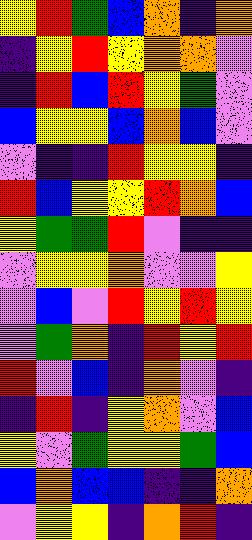[["yellow", "red", "green", "blue", "orange", "indigo", "orange"], ["indigo", "yellow", "red", "yellow", "orange", "orange", "violet"], ["indigo", "red", "blue", "red", "yellow", "green", "violet"], ["blue", "yellow", "yellow", "blue", "orange", "blue", "violet"], ["violet", "indigo", "indigo", "red", "yellow", "yellow", "indigo"], ["red", "blue", "yellow", "yellow", "red", "orange", "blue"], ["yellow", "green", "green", "red", "violet", "indigo", "indigo"], ["violet", "yellow", "yellow", "orange", "violet", "violet", "yellow"], ["violet", "blue", "violet", "red", "yellow", "red", "yellow"], ["violet", "green", "orange", "indigo", "red", "yellow", "red"], ["red", "violet", "blue", "indigo", "orange", "violet", "indigo"], ["indigo", "red", "indigo", "yellow", "orange", "violet", "blue"], ["yellow", "violet", "green", "yellow", "yellow", "green", "blue"], ["blue", "orange", "blue", "blue", "indigo", "indigo", "orange"], ["violet", "yellow", "yellow", "indigo", "orange", "red", "indigo"]]